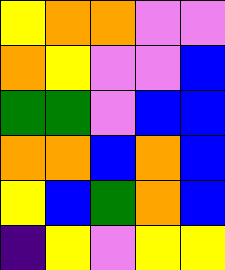[["yellow", "orange", "orange", "violet", "violet"], ["orange", "yellow", "violet", "violet", "blue"], ["green", "green", "violet", "blue", "blue"], ["orange", "orange", "blue", "orange", "blue"], ["yellow", "blue", "green", "orange", "blue"], ["indigo", "yellow", "violet", "yellow", "yellow"]]